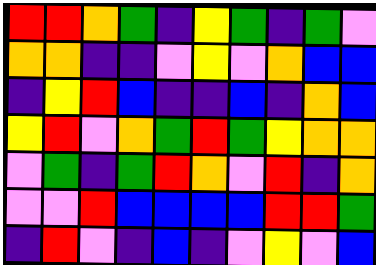[["red", "red", "orange", "green", "indigo", "yellow", "green", "indigo", "green", "violet"], ["orange", "orange", "indigo", "indigo", "violet", "yellow", "violet", "orange", "blue", "blue"], ["indigo", "yellow", "red", "blue", "indigo", "indigo", "blue", "indigo", "orange", "blue"], ["yellow", "red", "violet", "orange", "green", "red", "green", "yellow", "orange", "orange"], ["violet", "green", "indigo", "green", "red", "orange", "violet", "red", "indigo", "orange"], ["violet", "violet", "red", "blue", "blue", "blue", "blue", "red", "red", "green"], ["indigo", "red", "violet", "indigo", "blue", "indigo", "violet", "yellow", "violet", "blue"]]